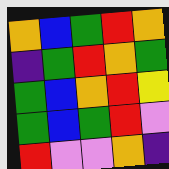[["orange", "blue", "green", "red", "orange"], ["indigo", "green", "red", "orange", "green"], ["green", "blue", "orange", "red", "yellow"], ["green", "blue", "green", "red", "violet"], ["red", "violet", "violet", "orange", "indigo"]]